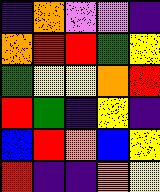[["indigo", "orange", "violet", "violet", "indigo"], ["orange", "red", "red", "green", "yellow"], ["green", "yellow", "yellow", "orange", "red"], ["red", "green", "indigo", "yellow", "indigo"], ["blue", "red", "orange", "blue", "yellow"], ["red", "indigo", "indigo", "orange", "yellow"]]